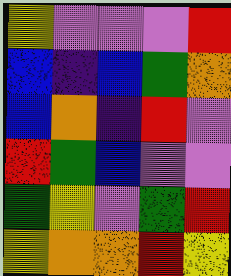[["yellow", "violet", "violet", "violet", "red"], ["blue", "indigo", "blue", "green", "orange"], ["blue", "orange", "indigo", "red", "violet"], ["red", "green", "blue", "violet", "violet"], ["green", "yellow", "violet", "green", "red"], ["yellow", "orange", "orange", "red", "yellow"]]